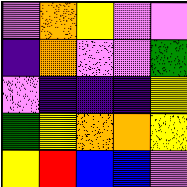[["violet", "orange", "yellow", "violet", "violet"], ["indigo", "orange", "violet", "violet", "green"], ["violet", "indigo", "indigo", "indigo", "yellow"], ["green", "yellow", "orange", "orange", "yellow"], ["yellow", "red", "blue", "blue", "violet"]]